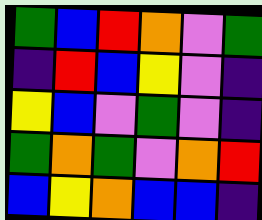[["green", "blue", "red", "orange", "violet", "green"], ["indigo", "red", "blue", "yellow", "violet", "indigo"], ["yellow", "blue", "violet", "green", "violet", "indigo"], ["green", "orange", "green", "violet", "orange", "red"], ["blue", "yellow", "orange", "blue", "blue", "indigo"]]